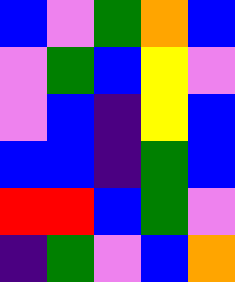[["blue", "violet", "green", "orange", "blue"], ["violet", "green", "blue", "yellow", "violet"], ["violet", "blue", "indigo", "yellow", "blue"], ["blue", "blue", "indigo", "green", "blue"], ["red", "red", "blue", "green", "violet"], ["indigo", "green", "violet", "blue", "orange"]]